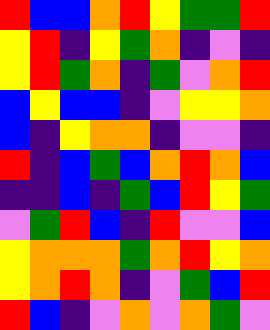[["red", "blue", "blue", "orange", "red", "yellow", "green", "green", "red"], ["yellow", "red", "indigo", "yellow", "green", "orange", "indigo", "violet", "indigo"], ["yellow", "red", "green", "orange", "indigo", "green", "violet", "orange", "red"], ["blue", "yellow", "blue", "blue", "indigo", "violet", "yellow", "yellow", "orange"], ["blue", "indigo", "yellow", "orange", "orange", "indigo", "violet", "violet", "indigo"], ["red", "indigo", "blue", "green", "blue", "orange", "red", "orange", "blue"], ["indigo", "indigo", "blue", "indigo", "green", "blue", "red", "yellow", "green"], ["violet", "green", "red", "blue", "indigo", "red", "violet", "violet", "blue"], ["yellow", "orange", "orange", "orange", "green", "orange", "red", "yellow", "orange"], ["yellow", "orange", "red", "orange", "indigo", "violet", "green", "blue", "red"], ["red", "blue", "indigo", "violet", "orange", "violet", "orange", "green", "violet"]]